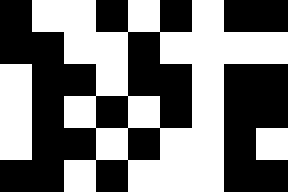[["black", "white", "white", "black", "white", "black", "white", "black", "black"], ["black", "black", "white", "white", "black", "white", "white", "white", "white"], ["white", "black", "black", "white", "black", "black", "white", "black", "black"], ["white", "black", "white", "black", "white", "black", "white", "black", "black"], ["white", "black", "black", "white", "black", "white", "white", "black", "white"], ["black", "black", "white", "black", "white", "white", "white", "black", "black"]]